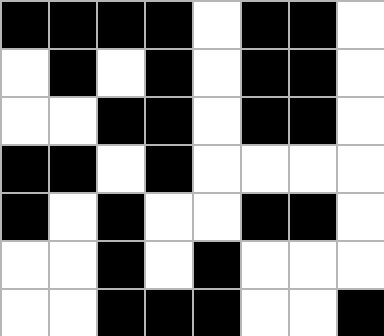[["black", "black", "black", "black", "white", "black", "black", "white"], ["white", "black", "white", "black", "white", "black", "black", "white"], ["white", "white", "black", "black", "white", "black", "black", "white"], ["black", "black", "white", "black", "white", "white", "white", "white"], ["black", "white", "black", "white", "white", "black", "black", "white"], ["white", "white", "black", "white", "black", "white", "white", "white"], ["white", "white", "black", "black", "black", "white", "white", "black"]]